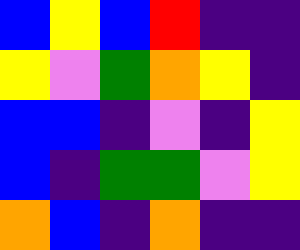[["blue", "yellow", "blue", "red", "indigo", "indigo"], ["yellow", "violet", "green", "orange", "yellow", "indigo"], ["blue", "blue", "indigo", "violet", "indigo", "yellow"], ["blue", "indigo", "green", "green", "violet", "yellow"], ["orange", "blue", "indigo", "orange", "indigo", "indigo"]]